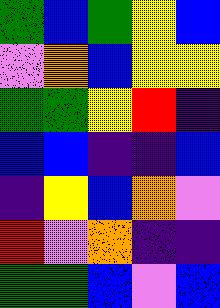[["green", "blue", "green", "yellow", "blue"], ["violet", "orange", "blue", "yellow", "yellow"], ["green", "green", "yellow", "red", "indigo"], ["blue", "blue", "indigo", "indigo", "blue"], ["indigo", "yellow", "blue", "orange", "violet"], ["red", "violet", "orange", "indigo", "indigo"], ["green", "green", "blue", "violet", "blue"]]